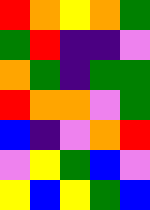[["red", "orange", "yellow", "orange", "green"], ["green", "red", "indigo", "indigo", "violet"], ["orange", "green", "indigo", "green", "green"], ["red", "orange", "orange", "violet", "green"], ["blue", "indigo", "violet", "orange", "red"], ["violet", "yellow", "green", "blue", "violet"], ["yellow", "blue", "yellow", "green", "blue"]]